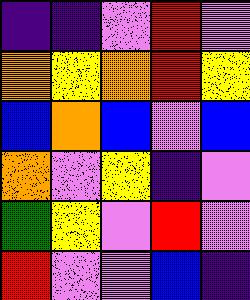[["indigo", "indigo", "violet", "red", "violet"], ["orange", "yellow", "orange", "red", "yellow"], ["blue", "orange", "blue", "violet", "blue"], ["orange", "violet", "yellow", "indigo", "violet"], ["green", "yellow", "violet", "red", "violet"], ["red", "violet", "violet", "blue", "indigo"]]